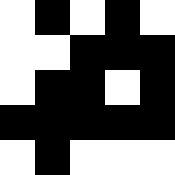[["white", "black", "white", "black", "white"], ["white", "white", "black", "black", "black"], ["white", "black", "black", "white", "black"], ["black", "black", "black", "black", "black"], ["white", "black", "white", "white", "white"]]